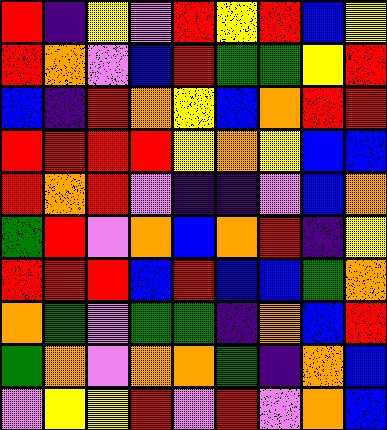[["red", "indigo", "yellow", "violet", "red", "yellow", "red", "blue", "yellow"], ["red", "orange", "violet", "blue", "red", "green", "green", "yellow", "red"], ["blue", "indigo", "red", "orange", "yellow", "blue", "orange", "red", "red"], ["red", "red", "red", "red", "yellow", "orange", "yellow", "blue", "blue"], ["red", "orange", "red", "violet", "indigo", "indigo", "violet", "blue", "orange"], ["green", "red", "violet", "orange", "blue", "orange", "red", "indigo", "yellow"], ["red", "red", "red", "blue", "red", "blue", "blue", "green", "orange"], ["orange", "green", "violet", "green", "green", "indigo", "orange", "blue", "red"], ["green", "orange", "violet", "orange", "orange", "green", "indigo", "orange", "blue"], ["violet", "yellow", "yellow", "red", "violet", "red", "violet", "orange", "blue"]]